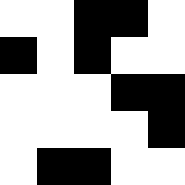[["white", "white", "black", "black", "white"], ["black", "white", "black", "white", "white"], ["white", "white", "white", "black", "black"], ["white", "white", "white", "white", "black"], ["white", "black", "black", "white", "white"]]